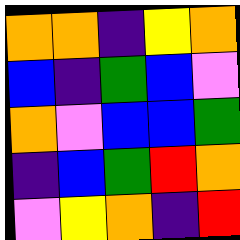[["orange", "orange", "indigo", "yellow", "orange"], ["blue", "indigo", "green", "blue", "violet"], ["orange", "violet", "blue", "blue", "green"], ["indigo", "blue", "green", "red", "orange"], ["violet", "yellow", "orange", "indigo", "red"]]